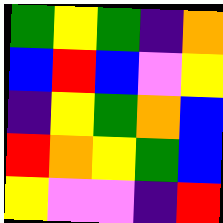[["green", "yellow", "green", "indigo", "orange"], ["blue", "red", "blue", "violet", "yellow"], ["indigo", "yellow", "green", "orange", "blue"], ["red", "orange", "yellow", "green", "blue"], ["yellow", "violet", "violet", "indigo", "red"]]